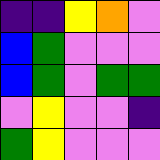[["indigo", "indigo", "yellow", "orange", "violet"], ["blue", "green", "violet", "violet", "violet"], ["blue", "green", "violet", "green", "green"], ["violet", "yellow", "violet", "violet", "indigo"], ["green", "yellow", "violet", "violet", "violet"]]